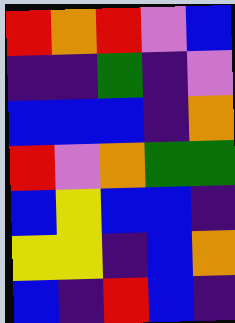[["red", "orange", "red", "violet", "blue"], ["indigo", "indigo", "green", "indigo", "violet"], ["blue", "blue", "blue", "indigo", "orange"], ["red", "violet", "orange", "green", "green"], ["blue", "yellow", "blue", "blue", "indigo"], ["yellow", "yellow", "indigo", "blue", "orange"], ["blue", "indigo", "red", "blue", "indigo"]]